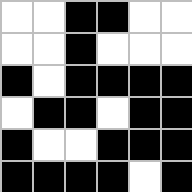[["white", "white", "black", "black", "white", "white"], ["white", "white", "black", "white", "white", "white"], ["black", "white", "black", "black", "black", "black"], ["white", "black", "black", "white", "black", "black"], ["black", "white", "white", "black", "black", "black"], ["black", "black", "black", "black", "white", "black"]]